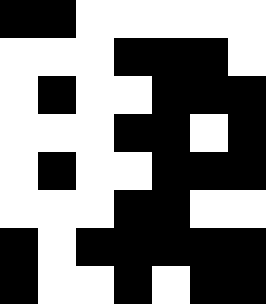[["black", "black", "white", "white", "white", "white", "white"], ["white", "white", "white", "black", "black", "black", "white"], ["white", "black", "white", "white", "black", "black", "black"], ["white", "white", "white", "black", "black", "white", "black"], ["white", "black", "white", "white", "black", "black", "black"], ["white", "white", "white", "black", "black", "white", "white"], ["black", "white", "black", "black", "black", "black", "black"], ["black", "white", "white", "black", "white", "black", "black"]]